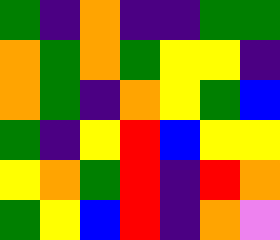[["green", "indigo", "orange", "indigo", "indigo", "green", "green"], ["orange", "green", "orange", "green", "yellow", "yellow", "indigo"], ["orange", "green", "indigo", "orange", "yellow", "green", "blue"], ["green", "indigo", "yellow", "red", "blue", "yellow", "yellow"], ["yellow", "orange", "green", "red", "indigo", "red", "orange"], ["green", "yellow", "blue", "red", "indigo", "orange", "violet"]]